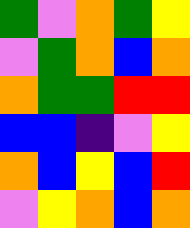[["green", "violet", "orange", "green", "yellow"], ["violet", "green", "orange", "blue", "orange"], ["orange", "green", "green", "red", "red"], ["blue", "blue", "indigo", "violet", "yellow"], ["orange", "blue", "yellow", "blue", "red"], ["violet", "yellow", "orange", "blue", "orange"]]